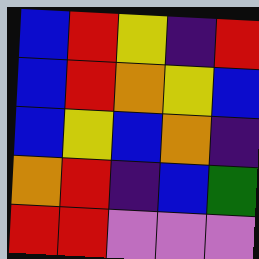[["blue", "red", "yellow", "indigo", "red"], ["blue", "red", "orange", "yellow", "blue"], ["blue", "yellow", "blue", "orange", "indigo"], ["orange", "red", "indigo", "blue", "green"], ["red", "red", "violet", "violet", "violet"]]